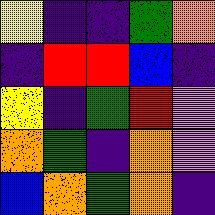[["yellow", "indigo", "indigo", "green", "orange"], ["indigo", "red", "red", "blue", "indigo"], ["yellow", "indigo", "green", "red", "violet"], ["orange", "green", "indigo", "orange", "violet"], ["blue", "orange", "green", "orange", "indigo"]]